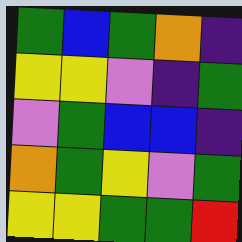[["green", "blue", "green", "orange", "indigo"], ["yellow", "yellow", "violet", "indigo", "green"], ["violet", "green", "blue", "blue", "indigo"], ["orange", "green", "yellow", "violet", "green"], ["yellow", "yellow", "green", "green", "red"]]